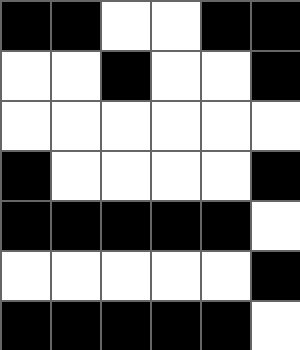[["black", "black", "white", "white", "black", "black"], ["white", "white", "black", "white", "white", "black"], ["white", "white", "white", "white", "white", "white"], ["black", "white", "white", "white", "white", "black"], ["black", "black", "black", "black", "black", "white"], ["white", "white", "white", "white", "white", "black"], ["black", "black", "black", "black", "black", "white"]]